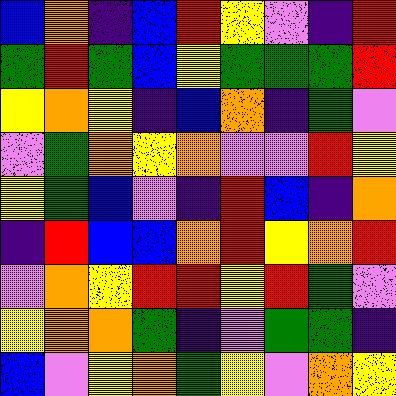[["blue", "orange", "indigo", "blue", "red", "yellow", "violet", "indigo", "red"], ["green", "red", "green", "blue", "yellow", "green", "green", "green", "red"], ["yellow", "orange", "yellow", "indigo", "blue", "orange", "indigo", "green", "violet"], ["violet", "green", "orange", "yellow", "orange", "violet", "violet", "red", "yellow"], ["yellow", "green", "blue", "violet", "indigo", "red", "blue", "indigo", "orange"], ["indigo", "red", "blue", "blue", "orange", "red", "yellow", "orange", "red"], ["violet", "orange", "yellow", "red", "red", "yellow", "red", "green", "violet"], ["yellow", "orange", "orange", "green", "indigo", "violet", "green", "green", "indigo"], ["blue", "violet", "yellow", "orange", "green", "yellow", "violet", "orange", "yellow"]]